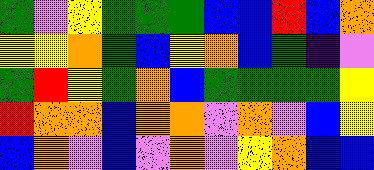[["green", "violet", "yellow", "green", "green", "green", "blue", "blue", "red", "blue", "orange"], ["yellow", "yellow", "orange", "green", "blue", "yellow", "orange", "blue", "green", "indigo", "violet"], ["green", "red", "yellow", "green", "orange", "blue", "green", "green", "green", "green", "yellow"], ["red", "orange", "orange", "blue", "orange", "orange", "violet", "orange", "violet", "blue", "yellow"], ["blue", "orange", "violet", "blue", "violet", "orange", "violet", "yellow", "orange", "blue", "blue"]]